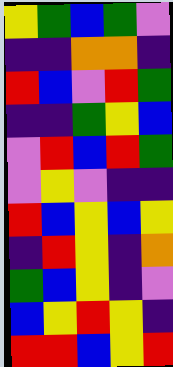[["yellow", "green", "blue", "green", "violet"], ["indigo", "indigo", "orange", "orange", "indigo"], ["red", "blue", "violet", "red", "green"], ["indigo", "indigo", "green", "yellow", "blue"], ["violet", "red", "blue", "red", "green"], ["violet", "yellow", "violet", "indigo", "indigo"], ["red", "blue", "yellow", "blue", "yellow"], ["indigo", "red", "yellow", "indigo", "orange"], ["green", "blue", "yellow", "indigo", "violet"], ["blue", "yellow", "red", "yellow", "indigo"], ["red", "red", "blue", "yellow", "red"]]